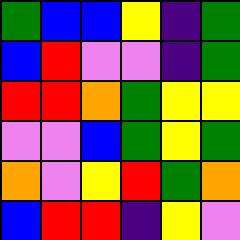[["green", "blue", "blue", "yellow", "indigo", "green"], ["blue", "red", "violet", "violet", "indigo", "green"], ["red", "red", "orange", "green", "yellow", "yellow"], ["violet", "violet", "blue", "green", "yellow", "green"], ["orange", "violet", "yellow", "red", "green", "orange"], ["blue", "red", "red", "indigo", "yellow", "violet"]]